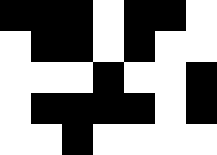[["black", "black", "black", "white", "black", "black", "white"], ["white", "black", "black", "white", "black", "white", "white"], ["white", "white", "white", "black", "white", "white", "black"], ["white", "black", "black", "black", "black", "white", "black"], ["white", "white", "black", "white", "white", "white", "white"]]